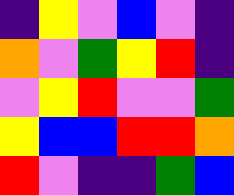[["indigo", "yellow", "violet", "blue", "violet", "indigo"], ["orange", "violet", "green", "yellow", "red", "indigo"], ["violet", "yellow", "red", "violet", "violet", "green"], ["yellow", "blue", "blue", "red", "red", "orange"], ["red", "violet", "indigo", "indigo", "green", "blue"]]